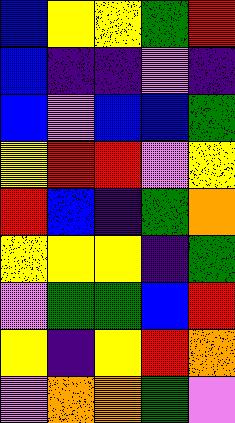[["blue", "yellow", "yellow", "green", "red"], ["blue", "indigo", "indigo", "violet", "indigo"], ["blue", "violet", "blue", "blue", "green"], ["yellow", "red", "red", "violet", "yellow"], ["red", "blue", "indigo", "green", "orange"], ["yellow", "yellow", "yellow", "indigo", "green"], ["violet", "green", "green", "blue", "red"], ["yellow", "indigo", "yellow", "red", "orange"], ["violet", "orange", "orange", "green", "violet"]]